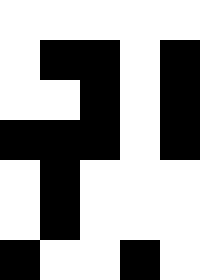[["white", "white", "white", "white", "white"], ["white", "black", "black", "white", "black"], ["white", "white", "black", "white", "black"], ["black", "black", "black", "white", "black"], ["white", "black", "white", "white", "white"], ["white", "black", "white", "white", "white"], ["black", "white", "white", "black", "white"]]